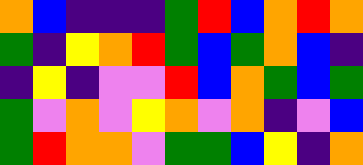[["orange", "blue", "indigo", "indigo", "indigo", "green", "red", "blue", "orange", "red", "orange"], ["green", "indigo", "yellow", "orange", "red", "green", "blue", "green", "orange", "blue", "indigo"], ["indigo", "yellow", "indigo", "violet", "violet", "red", "blue", "orange", "green", "blue", "green"], ["green", "violet", "orange", "violet", "yellow", "orange", "violet", "orange", "indigo", "violet", "blue"], ["green", "red", "orange", "orange", "violet", "green", "green", "blue", "yellow", "indigo", "orange"]]